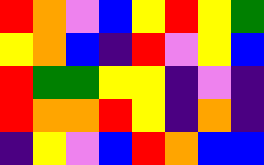[["red", "orange", "violet", "blue", "yellow", "red", "yellow", "green"], ["yellow", "orange", "blue", "indigo", "red", "violet", "yellow", "blue"], ["red", "green", "green", "yellow", "yellow", "indigo", "violet", "indigo"], ["red", "orange", "orange", "red", "yellow", "indigo", "orange", "indigo"], ["indigo", "yellow", "violet", "blue", "red", "orange", "blue", "blue"]]